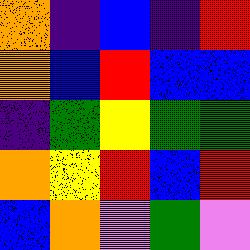[["orange", "indigo", "blue", "indigo", "red"], ["orange", "blue", "red", "blue", "blue"], ["indigo", "green", "yellow", "green", "green"], ["orange", "yellow", "red", "blue", "red"], ["blue", "orange", "violet", "green", "violet"]]